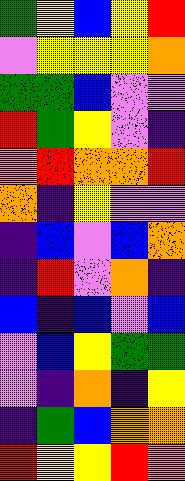[["green", "yellow", "blue", "yellow", "red"], ["violet", "yellow", "yellow", "yellow", "orange"], ["green", "green", "blue", "violet", "violet"], ["red", "green", "yellow", "violet", "indigo"], ["orange", "red", "orange", "orange", "red"], ["orange", "indigo", "yellow", "violet", "violet"], ["indigo", "blue", "violet", "blue", "orange"], ["indigo", "red", "violet", "orange", "indigo"], ["blue", "indigo", "blue", "violet", "blue"], ["violet", "blue", "yellow", "green", "green"], ["violet", "indigo", "orange", "indigo", "yellow"], ["indigo", "green", "blue", "orange", "orange"], ["red", "yellow", "yellow", "red", "orange"]]